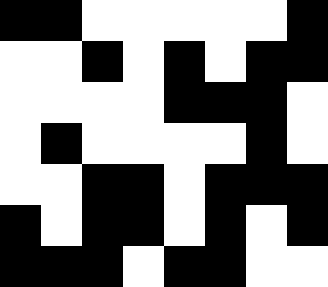[["black", "black", "white", "white", "white", "white", "white", "black"], ["white", "white", "black", "white", "black", "white", "black", "black"], ["white", "white", "white", "white", "black", "black", "black", "white"], ["white", "black", "white", "white", "white", "white", "black", "white"], ["white", "white", "black", "black", "white", "black", "black", "black"], ["black", "white", "black", "black", "white", "black", "white", "black"], ["black", "black", "black", "white", "black", "black", "white", "white"]]